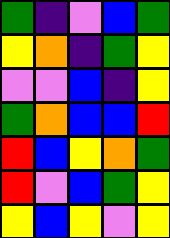[["green", "indigo", "violet", "blue", "green"], ["yellow", "orange", "indigo", "green", "yellow"], ["violet", "violet", "blue", "indigo", "yellow"], ["green", "orange", "blue", "blue", "red"], ["red", "blue", "yellow", "orange", "green"], ["red", "violet", "blue", "green", "yellow"], ["yellow", "blue", "yellow", "violet", "yellow"]]